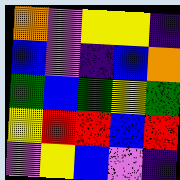[["orange", "violet", "yellow", "yellow", "indigo"], ["blue", "violet", "indigo", "blue", "orange"], ["green", "blue", "green", "yellow", "green"], ["yellow", "red", "red", "blue", "red"], ["violet", "yellow", "blue", "violet", "indigo"]]